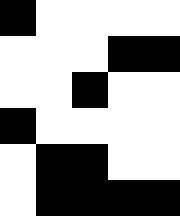[["black", "white", "white", "white", "white"], ["white", "white", "white", "black", "black"], ["white", "white", "black", "white", "white"], ["black", "white", "white", "white", "white"], ["white", "black", "black", "white", "white"], ["white", "black", "black", "black", "black"]]